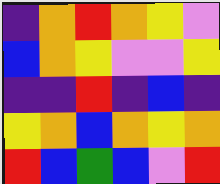[["indigo", "orange", "red", "orange", "yellow", "violet"], ["blue", "orange", "yellow", "violet", "violet", "yellow"], ["indigo", "indigo", "red", "indigo", "blue", "indigo"], ["yellow", "orange", "blue", "orange", "yellow", "orange"], ["red", "blue", "green", "blue", "violet", "red"]]